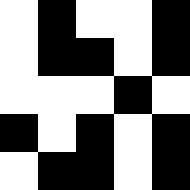[["white", "black", "white", "white", "black"], ["white", "black", "black", "white", "black"], ["white", "white", "white", "black", "white"], ["black", "white", "black", "white", "black"], ["white", "black", "black", "white", "black"]]